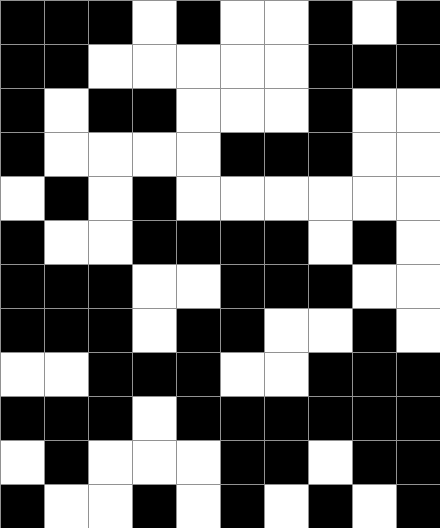[["black", "black", "black", "white", "black", "white", "white", "black", "white", "black"], ["black", "black", "white", "white", "white", "white", "white", "black", "black", "black"], ["black", "white", "black", "black", "white", "white", "white", "black", "white", "white"], ["black", "white", "white", "white", "white", "black", "black", "black", "white", "white"], ["white", "black", "white", "black", "white", "white", "white", "white", "white", "white"], ["black", "white", "white", "black", "black", "black", "black", "white", "black", "white"], ["black", "black", "black", "white", "white", "black", "black", "black", "white", "white"], ["black", "black", "black", "white", "black", "black", "white", "white", "black", "white"], ["white", "white", "black", "black", "black", "white", "white", "black", "black", "black"], ["black", "black", "black", "white", "black", "black", "black", "black", "black", "black"], ["white", "black", "white", "white", "white", "black", "black", "white", "black", "black"], ["black", "white", "white", "black", "white", "black", "white", "black", "white", "black"]]